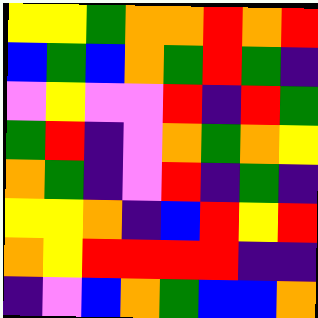[["yellow", "yellow", "green", "orange", "orange", "red", "orange", "red"], ["blue", "green", "blue", "orange", "green", "red", "green", "indigo"], ["violet", "yellow", "violet", "violet", "red", "indigo", "red", "green"], ["green", "red", "indigo", "violet", "orange", "green", "orange", "yellow"], ["orange", "green", "indigo", "violet", "red", "indigo", "green", "indigo"], ["yellow", "yellow", "orange", "indigo", "blue", "red", "yellow", "red"], ["orange", "yellow", "red", "red", "red", "red", "indigo", "indigo"], ["indigo", "violet", "blue", "orange", "green", "blue", "blue", "orange"]]